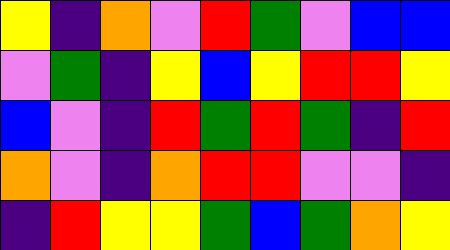[["yellow", "indigo", "orange", "violet", "red", "green", "violet", "blue", "blue"], ["violet", "green", "indigo", "yellow", "blue", "yellow", "red", "red", "yellow"], ["blue", "violet", "indigo", "red", "green", "red", "green", "indigo", "red"], ["orange", "violet", "indigo", "orange", "red", "red", "violet", "violet", "indigo"], ["indigo", "red", "yellow", "yellow", "green", "blue", "green", "orange", "yellow"]]